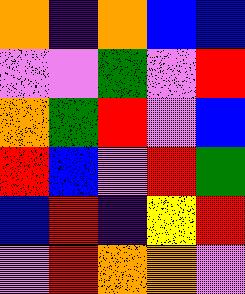[["orange", "indigo", "orange", "blue", "blue"], ["violet", "violet", "green", "violet", "red"], ["orange", "green", "red", "violet", "blue"], ["red", "blue", "violet", "red", "green"], ["blue", "red", "indigo", "yellow", "red"], ["violet", "red", "orange", "orange", "violet"]]